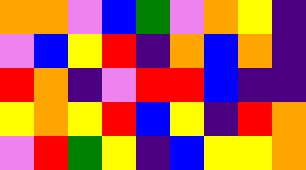[["orange", "orange", "violet", "blue", "green", "violet", "orange", "yellow", "indigo"], ["violet", "blue", "yellow", "red", "indigo", "orange", "blue", "orange", "indigo"], ["red", "orange", "indigo", "violet", "red", "red", "blue", "indigo", "indigo"], ["yellow", "orange", "yellow", "red", "blue", "yellow", "indigo", "red", "orange"], ["violet", "red", "green", "yellow", "indigo", "blue", "yellow", "yellow", "orange"]]